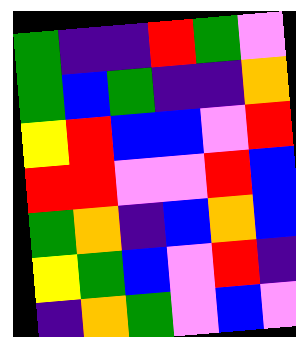[["green", "indigo", "indigo", "red", "green", "violet"], ["green", "blue", "green", "indigo", "indigo", "orange"], ["yellow", "red", "blue", "blue", "violet", "red"], ["red", "red", "violet", "violet", "red", "blue"], ["green", "orange", "indigo", "blue", "orange", "blue"], ["yellow", "green", "blue", "violet", "red", "indigo"], ["indigo", "orange", "green", "violet", "blue", "violet"]]